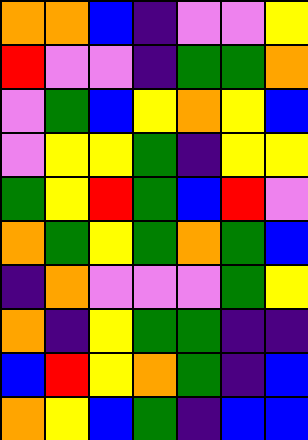[["orange", "orange", "blue", "indigo", "violet", "violet", "yellow"], ["red", "violet", "violet", "indigo", "green", "green", "orange"], ["violet", "green", "blue", "yellow", "orange", "yellow", "blue"], ["violet", "yellow", "yellow", "green", "indigo", "yellow", "yellow"], ["green", "yellow", "red", "green", "blue", "red", "violet"], ["orange", "green", "yellow", "green", "orange", "green", "blue"], ["indigo", "orange", "violet", "violet", "violet", "green", "yellow"], ["orange", "indigo", "yellow", "green", "green", "indigo", "indigo"], ["blue", "red", "yellow", "orange", "green", "indigo", "blue"], ["orange", "yellow", "blue", "green", "indigo", "blue", "blue"]]